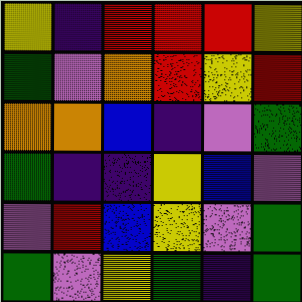[["yellow", "indigo", "red", "red", "red", "yellow"], ["green", "violet", "orange", "red", "yellow", "red"], ["orange", "orange", "blue", "indigo", "violet", "green"], ["green", "indigo", "indigo", "yellow", "blue", "violet"], ["violet", "red", "blue", "yellow", "violet", "green"], ["green", "violet", "yellow", "green", "indigo", "green"]]